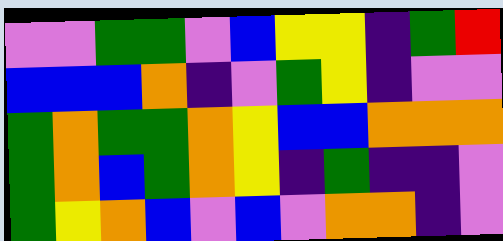[["violet", "violet", "green", "green", "violet", "blue", "yellow", "yellow", "indigo", "green", "red"], ["blue", "blue", "blue", "orange", "indigo", "violet", "green", "yellow", "indigo", "violet", "violet"], ["green", "orange", "green", "green", "orange", "yellow", "blue", "blue", "orange", "orange", "orange"], ["green", "orange", "blue", "green", "orange", "yellow", "indigo", "green", "indigo", "indigo", "violet"], ["green", "yellow", "orange", "blue", "violet", "blue", "violet", "orange", "orange", "indigo", "violet"]]